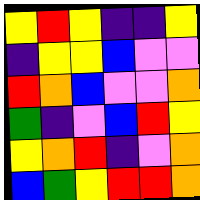[["yellow", "red", "yellow", "indigo", "indigo", "yellow"], ["indigo", "yellow", "yellow", "blue", "violet", "violet"], ["red", "orange", "blue", "violet", "violet", "orange"], ["green", "indigo", "violet", "blue", "red", "yellow"], ["yellow", "orange", "red", "indigo", "violet", "orange"], ["blue", "green", "yellow", "red", "red", "orange"]]